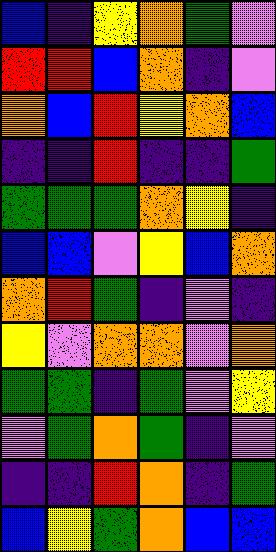[["blue", "indigo", "yellow", "orange", "green", "violet"], ["red", "red", "blue", "orange", "indigo", "violet"], ["orange", "blue", "red", "yellow", "orange", "blue"], ["indigo", "indigo", "red", "indigo", "indigo", "green"], ["green", "green", "green", "orange", "yellow", "indigo"], ["blue", "blue", "violet", "yellow", "blue", "orange"], ["orange", "red", "green", "indigo", "violet", "indigo"], ["yellow", "violet", "orange", "orange", "violet", "orange"], ["green", "green", "indigo", "green", "violet", "yellow"], ["violet", "green", "orange", "green", "indigo", "violet"], ["indigo", "indigo", "red", "orange", "indigo", "green"], ["blue", "yellow", "green", "orange", "blue", "blue"]]